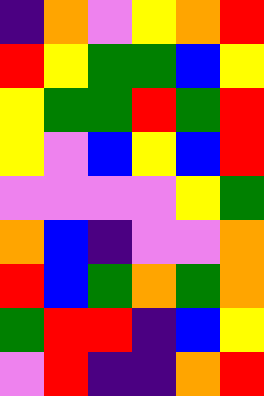[["indigo", "orange", "violet", "yellow", "orange", "red"], ["red", "yellow", "green", "green", "blue", "yellow"], ["yellow", "green", "green", "red", "green", "red"], ["yellow", "violet", "blue", "yellow", "blue", "red"], ["violet", "violet", "violet", "violet", "yellow", "green"], ["orange", "blue", "indigo", "violet", "violet", "orange"], ["red", "blue", "green", "orange", "green", "orange"], ["green", "red", "red", "indigo", "blue", "yellow"], ["violet", "red", "indigo", "indigo", "orange", "red"]]